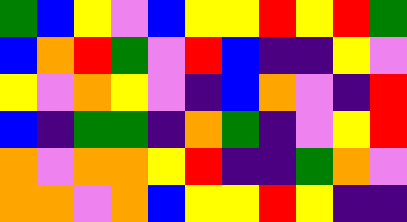[["green", "blue", "yellow", "violet", "blue", "yellow", "yellow", "red", "yellow", "red", "green"], ["blue", "orange", "red", "green", "violet", "red", "blue", "indigo", "indigo", "yellow", "violet"], ["yellow", "violet", "orange", "yellow", "violet", "indigo", "blue", "orange", "violet", "indigo", "red"], ["blue", "indigo", "green", "green", "indigo", "orange", "green", "indigo", "violet", "yellow", "red"], ["orange", "violet", "orange", "orange", "yellow", "red", "indigo", "indigo", "green", "orange", "violet"], ["orange", "orange", "violet", "orange", "blue", "yellow", "yellow", "red", "yellow", "indigo", "indigo"]]